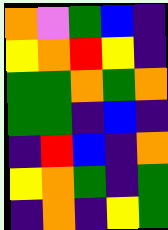[["orange", "violet", "green", "blue", "indigo"], ["yellow", "orange", "red", "yellow", "indigo"], ["green", "green", "orange", "green", "orange"], ["green", "green", "indigo", "blue", "indigo"], ["indigo", "red", "blue", "indigo", "orange"], ["yellow", "orange", "green", "indigo", "green"], ["indigo", "orange", "indigo", "yellow", "green"]]